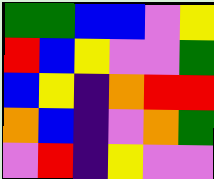[["green", "green", "blue", "blue", "violet", "yellow"], ["red", "blue", "yellow", "violet", "violet", "green"], ["blue", "yellow", "indigo", "orange", "red", "red"], ["orange", "blue", "indigo", "violet", "orange", "green"], ["violet", "red", "indigo", "yellow", "violet", "violet"]]